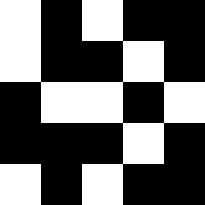[["white", "black", "white", "black", "black"], ["white", "black", "black", "white", "black"], ["black", "white", "white", "black", "white"], ["black", "black", "black", "white", "black"], ["white", "black", "white", "black", "black"]]